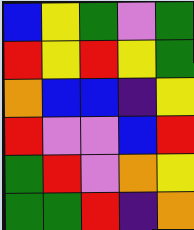[["blue", "yellow", "green", "violet", "green"], ["red", "yellow", "red", "yellow", "green"], ["orange", "blue", "blue", "indigo", "yellow"], ["red", "violet", "violet", "blue", "red"], ["green", "red", "violet", "orange", "yellow"], ["green", "green", "red", "indigo", "orange"]]